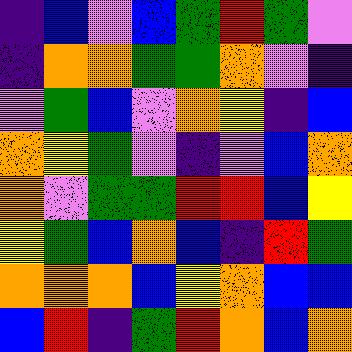[["indigo", "blue", "violet", "blue", "green", "red", "green", "violet"], ["indigo", "orange", "orange", "green", "green", "orange", "violet", "indigo"], ["violet", "green", "blue", "violet", "orange", "yellow", "indigo", "blue"], ["orange", "yellow", "green", "violet", "indigo", "violet", "blue", "orange"], ["orange", "violet", "green", "green", "red", "red", "blue", "yellow"], ["yellow", "green", "blue", "orange", "blue", "indigo", "red", "green"], ["orange", "orange", "orange", "blue", "yellow", "orange", "blue", "blue"], ["blue", "red", "indigo", "green", "red", "orange", "blue", "orange"]]